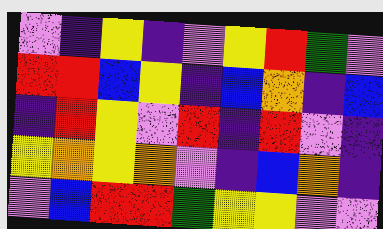[["violet", "indigo", "yellow", "indigo", "violet", "yellow", "red", "green", "violet"], ["red", "red", "blue", "yellow", "indigo", "blue", "orange", "indigo", "blue"], ["indigo", "red", "yellow", "violet", "red", "indigo", "red", "violet", "indigo"], ["yellow", "orange", "yellow", "orange", "violet", "indigo", "blue", "orange", "indigo"], ["violet", "blue", "red", "red", "green", "yellow", "yellow", "violet", "violet"]]